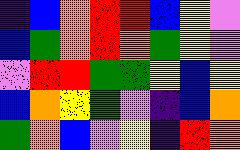[["indigo", "blue", "orange", "red", "red", "blue", "yellow", "violet"], ["blue", "green", "orange", "red", "orange", "green", "yellow", "violet"], ["violet", "red", "red", "green", "green", "yellow", "blue", "yellow"], ["blue", "orange", "yellow", "green", "violet", "indigo", "blue", "orange"], ["green", "orange", "blue", "violet", "yellow", "indigo", "red", "orange"]]